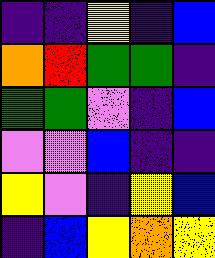[["indigo", "indigo", "yellow", "indigo", "blue"], ["orange", "red", "green", "green", "indigo"], ["green", "green", "violet", "indigo", "blue"], ["violet", "violet", "blue", "indigo", "indigo"], ["yellow", "violet", "indigo", "yellow", "blue"], ["indigo", "blue", "yellow", "orange", "yellow"]]